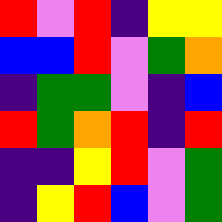[["red", "violet", "red", "indigo", "yellow", "yellow"], ["blue", "blue", "red", "violet", "green", "orange"], ["indigo", "green", "green", "violet", "indigo", "blue"], ["red", "green", "orange", "red", "indigo", "red"], ["indigo", "indigo", "yellow", "red", "violet", "green"], ["indigo", "yellow", "red", "blue", "violet", "green"]]